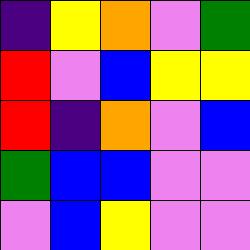[["indigo", "yellow", "orange", "violet", "green"], ["red", "violet", "blue", "yellow", "yellow"], ["red", "indigo", "orange", "violet", "blue"], ["green", "blue", "blue", "violet", "violet"], ["violet", "blue", "yellow", "violet", "violet"]]